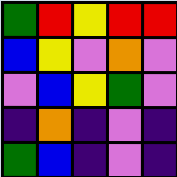[["green", "red", "yellow", "red", "red"], ["blue", "yellow", "violet", "orange", "violet"], ["violet", "blue", "yellow", "green", "violet"], ["indigo", "orange", "indigo", "violet", "indigo"], ["green", "blue", "indigo", "violet", "indigo"]]